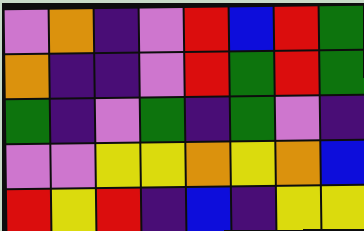[["violet", "orange", "indigo", "violet", "red", "blue", "red", "green"], ["orange", "indigo", "indigo", "violet", "red", "green", "red", "green"], ["green", "indigo", "violet", "green", "indigo", "green", "violet", "indigo"], ["violet", "violet", "yellow", "yellow", "orange", "yellow", "orange", "blue"], ["red", "yellow", "red", "indigo", "blue", "indigo", "yellow", "yellow"]]